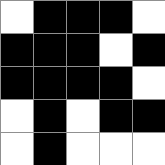[["white", "black", "black", "black", "white"], ["black", "black", "black", "white", "black"], ["black", "black", "black", "black", "white"], ["white", "black", "white", "black", "black"], ["white", "black", "white", "white", "white"]]